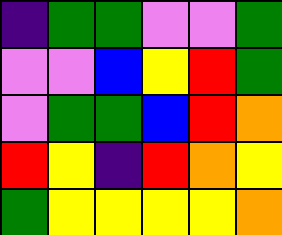[["indigo", "green", "green", "violet", "violet", "green"], ["violet", "violet", "blue", "yellow", "red", "green"], ["violet", "green", "green", "blue", "red", "orange"], ["red", "yellow", "indigo", "red", "orange", "yellow"], ["green", "yellow", "yellow", "yellow", "yellow", "orange"]]